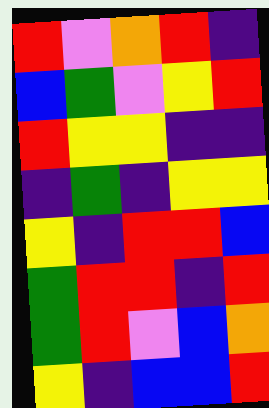[["red", "violet", "orange", "red", "indigo"], ["blue", "green", "violet", "yellow", "red"], ["red", "yellow", "yellow", "indigo", "indigo"], ["indigo", "green", "indigo", "yellow", "yellow"], ["yellow", "indigo", "red", "red", "blue"], ["green", "red", "red", "indigo", "red"], ["green", "red", "violet", "blue", "orange"], ["yellow", "indigo", "blue", "blue", "red"]]